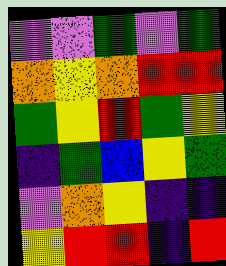[["violet", "violet", "green", "violet", "green"], ["orange", "yellow", "orange", "red", "red"], ["green", "yellow", "red", "green", "yellow"], ["indigo", "green", "blue", "yellow", "green"], ["violet", "orange", "yellow", "indigo", "indigo"], ["yellow", "red", "red", "indigo", "red"]]